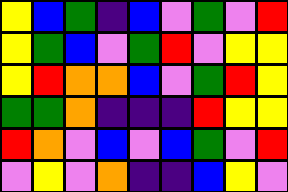[["yellow", "blue", "green", "indigo", "blue", "violet", "green", "violet", "red"], ["yellow", "green", "blue", "violet", "green", "red", "violet", "yellow", "yellow"], ["yellow", "red", "orange", "orange", "blue", "violet", "green", "red", "yellow"], ["green", "green", "orange", "indigo", "indigo", "indigo", "red", "yellow", "yellow"], ["red", "orange", "violet", "blue", "violet", "blue", "green", "violet", "red"], ["violet", "yellow", "violet", "orange", "indigo", "indigo", "blue", "yellow", "violet"]]